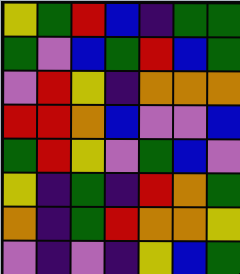[["yellow", "green", "red", "blue", "indigo", "green", "green"], ["green", "violet", "blue", "green", "red", "blue", "green"], ["violet", "red", "yellow", "indigo", "orange", "orange", "orange"], ["red", "red", "orange", "blue", "violet", "violet", "blue"], ["green", "red", "yellow", "violet", "green", "blue", "violet"], ["yellow", "indigo", "green", "indigo", "red", "orange", "green"], ["orange", "indigo", "green", "red", "orange", "orange", "yellow"], ["violet", "indigo", "violet", "indigo", "yellow", "blue", "green"]]